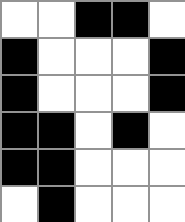[["white", "white", "black", "black", "white"], ["black", "white", "white", "white", "black"], ["black", "white", "white", "white", "black"], ["black", "black", "white", "black", "white"], ["black", "black", "white", "white", "white"], ["white", "black", "white", "white", "white"]]